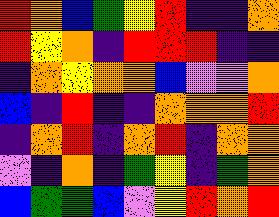[["red", "orange", "blue", "green", "yellow", "red", "indigo", "indigo", "orange"], ["red", "yellow", "orange", "indigo", "red", "red", "red", "indigo", "indigo"], ["indigo", "orange", "yellow", "orange", "orange", "blue", "violet", "violet", "orange"], ["blue", "indigo", "red", "indigo", "indigo", "orange", "orange", "orange", "red"], ["indigo", "orange", "red", "indigo", "orange", "red", "indigo", "orange", "orange"], ["violet", "indigo", "orange", "indigo", "green", "yellow", "indigo", "green", "orange"], ["blue", "green", "green", "blue", "violet", "yellow", "red", "orange", "red"]]